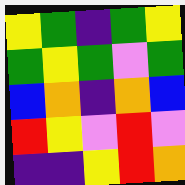[["yellow", "green", "indigo", "green", "yellow"], ["green", "yellow", "green", "violet", "green"], ["blue", "orange", "indigo", "orange", "blue"], ["red", "yellow", "violet", "red", "violet"], ["indigo", "indigo", "yellow", "red", "orange"]]